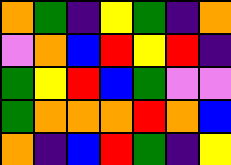[["orange", "green", "indigo", "yellow", "green", "indigo", "orange"], ["violet", "orange", "blue", "red", "yellow", "red", "indigo"], ["green", "yellow", "red", "blue", "green", "violet", "violet"], ["green", "orange", "orange", "orange", "red", "orange", "blue"], ["orange", "indigo", "blue", "red", "green", "indigo", "yellow"]]